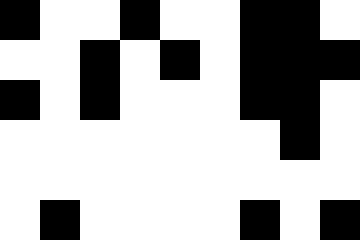[["black", "white", "white", "black", "white", "white", "black", "black", "white"], ["white", "white", "black", "white", "black", "white", "black", "black", "black"], ["black", "white", "black", "white", "white", "white", "black", "black", "white"], ["white", "white", "white", "white", "white", "white", "white", "black", "white"], ["white", "white", "white", "white", "white", "white", "white", "white", "white"], ["white", "black", "white", "white", "white", "white", "black", "white", "black"]]